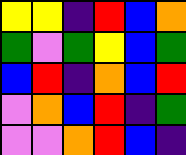[["yellow", "yellow", "indigo", "red", "blue", "orange"], ["green", "violet", "green", "yellow", "blue", "green"], ["blue", "red", "indigo", "orange", "blue", "red"], ["violet", "orange", "blue", "red", "indigo", "green"], ["violet", "violet", "orange", "red", "blue", "indigo"]]